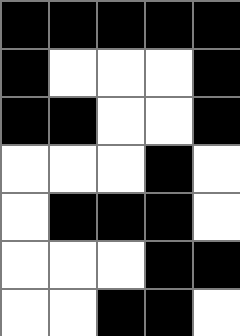[["black", "black", "black", "black", "black"], ["black", "white", "white", "white", "black"], ["black", "black", "white", "white", "black"], ["white", "white", "white", "black", "white"], ["white", "black", "black", "black", "white"], ["white", "white", "white", "black", "black"], ["white", "white", "black", "black", "white"]]